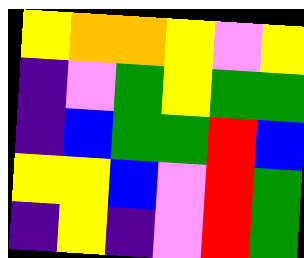[["yellow", "orange", "orange", "yellow", "violet", "yellow"], ["indigo", "violet", "green", "yellow", "green", "green"], ["indigo", "blue", "green", "green", "red", "blue"], ["yellow", "yellow", "blue", "violet", "red", "green"], ["indigo", "yellow", "indigo", "violet", "red", "green"]]